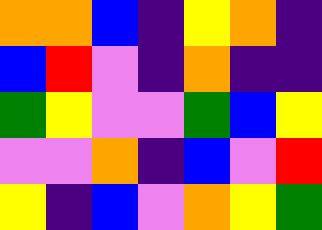[["orange", "orange", "blue", "indigo", "yellow", "orange", "indigo"], ["blue", "red", "violet", "indigo", "orange", "indigo", "indigo"], ["green", "yellow", "violet", "violet", "green", "blue", "yellow"], ["violet", "violet", "orange", "indigo", "blue", "violet", "red"], ["yellow", "indigo", "blue", "violet", "orange", "yellow", "green"]]